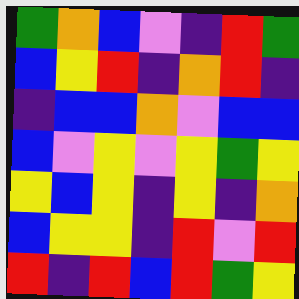[["green", "orange", "blue", "violet", "indigo", "red", "green"], ["blue", "yellow", "red", "indigo", "orange", "red", "indigo"], ["indigo", "blue", "blue", "orange", "violet", "blue", "blue"], ["blue", "violet", "yellow", "violet", "yellow", "green", "yellow"], ["yellow", "blue", "yellow", "indigo", "yellow", "indigo", "orange"], ["blue", "yellow", "yellow", "indigo", "red", "violet", "red"], ["red", "indigo", "red", "blue", "red", "green", "yellow"]]